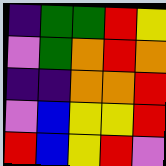[["indigo", "green", "green", "red", "yellow"], ["violet", "green", "orange", "red", "orange"], ["indigo", "indigo", "orange", "orange", "red"], ["violet", "blue", "yellow", "yellow", "red"], ["red", "blue", "yellow", "red", "violet"]]